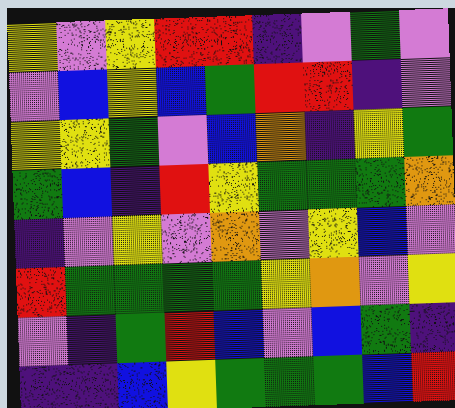[["yellow", "violet", "yellow", "red", "red", "indigo", "violet", "green", "violet"], ["violet", "blue", "yellow", "blue", "green", "red", "red", "indigo", "violet"], ["yellow", "yellow", "green", "violet", "blue", "orange", "indigo", "yellow", "green"], ["green", "blue", "indigo", "red", "yellow", "green", "green", "green", "orange"], ["indigo", "violet", "yellow", "violet", "orange", "violet", "yellow", "blue", "violet"], ["red", "green", "green", "green", "green", "yellow", "orange", "violet", "yellow"], ["violet", "indigo", "green", "red", "blue", "violet", "blue", "green", "indigo"], ["indigo", "indigo", "blue", "yellow", "green", "green", "green", "blue", "red"]]